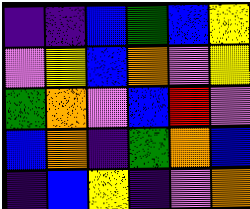[["indigo", "indigo", "blue", "green", "blue", "yellow"], ["violet", "yellow", "blue", "orange", "violet", "yellow"], ["green", "orange", "violet", "blue", "red", "violet"], ["blue", "orange", "indigo", "green", "orange", "blue"], ["indigo", "blue", "yellow", "indigo", "violet", "orange"]]